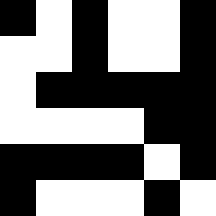[["black", "white", "black", "white", "white", "black"], ["white", "white", "black", "white", "white", "black"], ["white", "black", "black", "black", "black", "black"], ["white", "white", "white", "white", "black", "black"], ["black", "black", "black", "black", "white", "black"], ["black", "white", "white", "white", "black", "white"]]